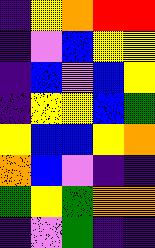[["indigo", "yellow", "orange", "red", "red"], ["indigo", "violet", "blue", "yellow", "yellow"], ["indigo", "blue", "violet", "blue", "yellow"], ["indigo", "yellow", "yellow", "blue", "green"], ["yellow", "blue", "blue", "yellow", "orange"], ["orange", "blue", "violet", "indigo", "indigo"], ["green", "yellow", "green", "orange", "orange"], ["indigo", "violet", "green", "indigo", "indigo"]]